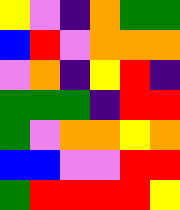[["yellow", "violet", "indigo", "orange", "green", "green"], ["blue", "red", "violet", "orange", "orange", "orange"], ["violet", "orange", "indigo", "yellow", "red", "indigo"], ["green", "green", "green", "indigo", "red", "red"], ["green", "violet", "orange", "orange", "yellow", "orange"], ["blue", "blue", "violet", "violet", "red", "red"], ["green", "red", "red", "red", "red", "yellow"]]